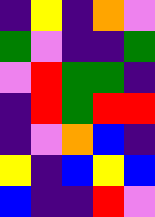[["indigo", "yellow", "indigo", "orange", "violet"], ["green", "violet", "indigo", "indigo", "green"], ["violet", "red", "green", "green", "indigo"], ["indigo", "red", "green", "red", "red"], ["indigo", "violet", "orange", "blue", "indigo"], ["yellow", "indigo", "blue", "yellow", "blue"], ["blue", "indigo", "indigo", "red", "violet"]]